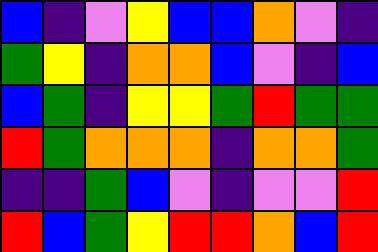[["blue", "indigo", "violet", "yellow", "blue", "blue", "orange", "violet", "indigo"], ["green", "yellow", "indigo", "orange", "orange", "blue", "violet", "indigo", "blue"], ["blue", "green", "indigo", "yellow", "yellow", "green", "red", "green", "green"], ["red", "green", "orange", "orange", "orange", "indigo", "orange", "orange", "green"], ["indigo", "indigo", "green", "blue", "violet", "indigo", "violet", "violet", "red"], ["red", "blue", "green", "yellow", "red", "red", "orange", "blue", "red"]]